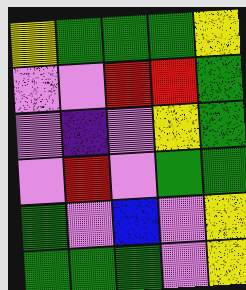[["yellow", "green", "green", "green", "yellow"], ["violet", "violet", "red", "red", "green"], ["violet", "indigo", "violet", "yellow", "green"], ["violet", "red", "violet", "green", "green"], ["green", "violet", "blue", "violet", "yellow"], ["green", "green", "green", "violet", "yellow"]]